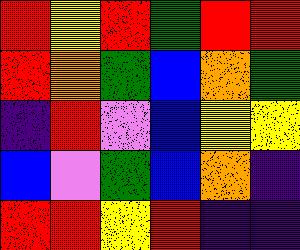[["red", "yellow", "red", "green", "red", "red"], ["red", "orange", "green", "blue", "orange", "green"], ["indigo", "red", "violet", "blue", "yellow", "yellow"], ["blue", "violet", "green", "blue", "orange", "indigo"], ["red", "red", "yellow", "red", "indigo", "indigo"]]